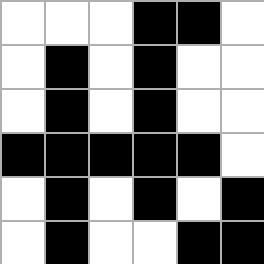[["white", "white", "white", "black", "black", "white"], ["white", "black", "white", "black", "white", "white"], ["white", "black", "white", "black", "white", "white"], ["black", "black", "black", "black", "black", "white"], ["white", "black", "white", "black", "white", "black"], ["white", "black", "white", "white", "black", "black"]]